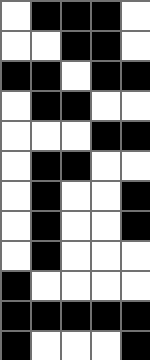[["white", "black", "black", "black", "white"], ["white", "white", "black", "black", "white"], ["black", "black", "white", "black", "black"], ["white", "black", "black", "white", "white"], ["white", "white", "white", "black", "black"], ["white", "black", "black", "white", "white"], ["white", "black", "white", "white", "black"], ["white", "black", "white", "white", "black"], ["white", "black", "white", "white", "white"], ["black", "white", "white", "white", "white"], ["black", "black", "black", "black", "black"], ["black", "white", "white", "white", "black"]]